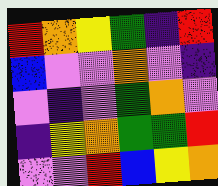[["red", "orange", "yellow", "green", "indigo", "red"], ["blue", "violet", "violet", "orange", "violet", "indigo"], ["violet", "indigo", "violet", "green", "orange", "violet"], ["indigo", "yellow", "orange", "green", "green", "red"], ["violet", "violet", "red", "blue", "yellow", "orange"]]